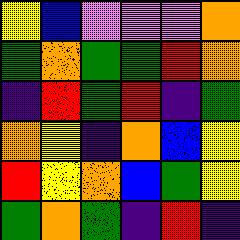[["yellow", "blue", "violet", "violet", "violet", "orange"], ["green", "orange", "green", "green", "red", "orange"], ["indigo", "red", "green", "red", "indigo", "green"], ["orange", "yellow", "indigo", "orange", "blue", "yellow"], ["red", "yellow", "orange", "blue", "green", "yellow"], ["green", "orange", "green", "indigo", "red", "indigo"]]